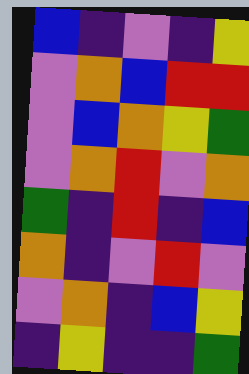[["blue", "indigo", "violet", "indigo", "yellow"], ["violet", "orange", "blue", "red", "red"], ["violet", "blue", "orange", "yellow", "green"], ["violet", "orange", "red", "violet", "orange"], ["green", "indigo", "red", "indigo", "blue"], ["orange", "indigo", "violet", "red", "violet"], ["violet", "orange", "indigo", "blue", "yellow"], ["indigo", "yellow", "indigo", "indigo", "green"]]